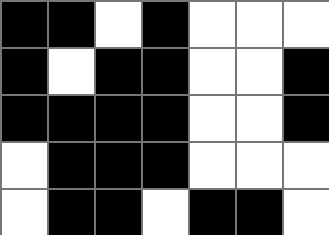[["black", "black", "white", "black", "white", "white", "white"], ["black", "white", "black", "black", "white", "white", "black"], ["black", "black", "black", "black", "white", "white", "black"], ["white", "black", "black", "black", "white", "white", "white"], ["white", "black", "black", "white", "black", "black", "white"]]